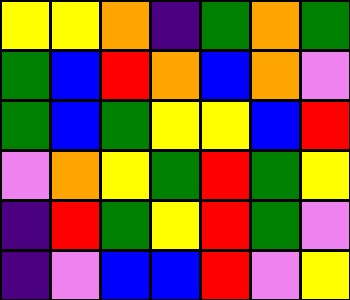[["yellow", "yellow", "orange", "indigo", "green", "orange", "green"], ["green", "blue", "red", "orange", "blue", "orange", "violet"], ["green", "blue", "green", "yellow", "yellow", "blue", "red"], ["violet", "orange", "yellow", "green", "red", "green", "yellow"], ["indigo", "red", "green", "yellow", "red", "green", "violet"], ["indigo", "violet", "blue", "blue", "red", "violet", "yellow"]]